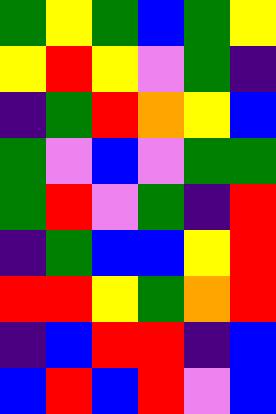[["green", "yellow", "green", "blue", "green", "yellow"], ["yellow", "red", "yellow", "violet", "green", "indigo"], ["indigo", "green", "red", "orange", "yellow", "blue"], ["green", "violet", "blue", "violet", "green", "green"], ["green", "red", "violet", "green", "indigo", "red"], ["indigo", "green", "blue", "blue", "yellow", "red"], ["red", "red", "yellow", "green", "orange", "red"], ["indigo", "blue", "red", "red", "indigo", "blue"], ["blue", "red", "blue", "red", "violet", "blue"]]